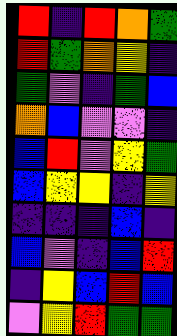[["red", "indigo", "red", "orange", "green"], ["red", "green", "orange", "yellow", "indigo"], ["green", "violet", "indigo", "green", "blue"], ["orange", "blue", "violet", "violet", "indigo"], ["blue", "red", "violet", "yellow", "green"], ["blue", "yellow", "yellow", "indigo", "yellow"], ["indigo", "indigo", "indigo", "blue", "indigo"], ["blue", "violet", "indigo", "blue", "red"], ["indigo", "yellow", "blue", "red", "blue"], ["violet", "yellow", "red", "green", "green"]]